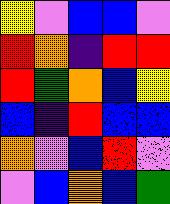[["yellow", "violet", "blue", "blue", "violet"], ["red", "orange", "indigo", "red", "red"], ["red", "green", "orange", "blue", "yellow"], ["blue", "indigo", "red", "blue", "blue"], ["orange", "violet", "blue", "red", "violet"], ["violet", "blue", "orange", "blue", "green"]]